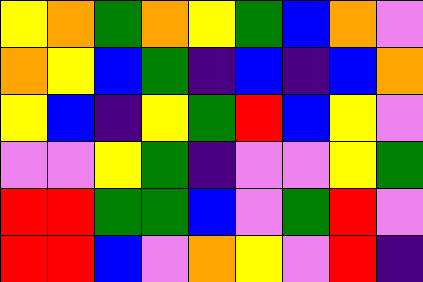[["yellow", "orange", "green", "orange", "yellow", "green", "blue", "orange", "violet"], ["orange", "yellow", "blue", "green", "indigo", "blue", "indigo", "blue", "orange"], ["yellow", "blue", "indigo", "yellow", "green", "red", "blue", "yellow", "violet"], ["violet", "violet", "yellow", "green", "indigo", "violet", "violet", "yellow", "green"], ["red", "red", "green", "green", "blue", "violet", "green", "red", "violet"], ["red", "red", "blue", "violet", "orange", "yellow", "violet", "red", "indigo"]]